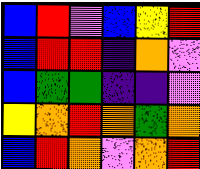[["blue", "red", "violet", "blue", "yellow", "red"], ["blue", "red", "red", "indigo", "orange", "violet"], ["blue", "green", "green", "indigo", "indigo", "violet"], ["yellow", "orange", "red", "orange", "green", "orange"], ["blue", "red", "orange", "violet", "orange", "red"]]